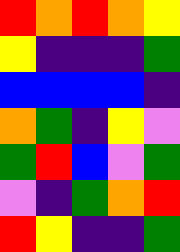[["red", "orange", "red", "orange", "yellow"], ["yellow", "indigo", "indigo", "indigo", "green"], ["blue", "blue", "blue", "blue", "indigo"], ["orange", "green", "indigo", "yellow", "violet"], ["green", "red", "blue", "violet", "green"], ["violet", "indigo", "green", "orange", "red"], ["red", "yellow", "indigo", "indigo", "green"]]